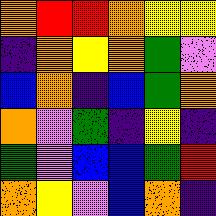[["orange", "red", "red", "orange", "yellow", "yellow"], ["indigo", "orange", "yellow", "orange", "green", "violet"], ["blue", "orange", "indigo", "blue", "green", "orange"], ["orange", "violet", "green", "indigo", "yellow", "indigo"], ["green", "violet", "blue", "blue", "green", "red"], ["orange", "yellow", "violet", "blue", "orange", "indigo"]]